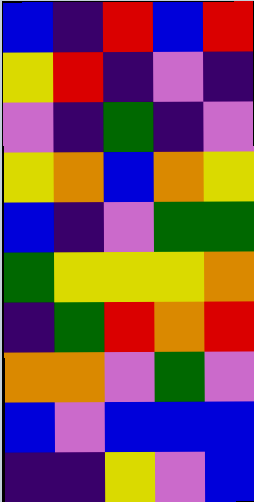[["blue", "indigo", "red", "blue", "red"], ["yellow", "red", "indigo", "violet", "indigo"], ["violet", "indigo", "green", "indigo", "violet"], ["yellow", "orange", "blue", "orange", "yellow"], ["blue", "indigo", "violet", "green", "green"], ["green", "yellow", "yellow", "yellow", "orange"], ["indigo", "green", "red", "orange", "red"], ["orange", "orange", "violet", "green", "violet"], ["blue", "violet", "blue", "blue", "blue"], ["indigo", "indigo", "yellow", "violet", "blue"]]